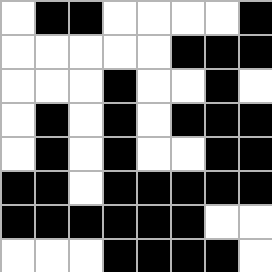[["white", "black", "black", "white", "white", "white", "white", "black"], ["white", "white", "white", "white", "white", "black", "black", "black"], ["white", "white", "white", "black", "white", "white", "black", "white"], ["white", "black", "white", "black", "white", "black", "black", "black"], ["white", "black", "white", "black", "white", "white", "black", "black"], ["black", "black", "white", "black", "black", "black", "black", "black"], ["black", "black", "black", "black", "black", "black", "white", "white"], ["white", "white", "white", "black", "black", "black", "black", "white"]]